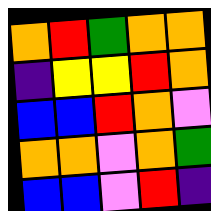[["orange", "red", "green", "orange", "orange"], ["indigo", "yellow", "yellow", "red", "orange"], ["blue", "blue", "red", "orange", "violet"], ["orange", "orange", "violet", "orange", "green"], ["blue", "blue", "violet", "red", "indigo"]]